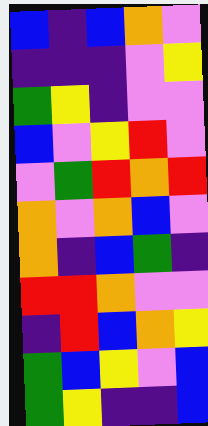[["blue", "indigo", "blue", "orange", "violet"], ["indigo", "indigo", "indigo", "violet", "yellow"], ["green", "yellow", "indigo", "violet", "violet"], ["blue", "violet", "yellow", "red", "violet"], ["violet", "green", "red", "orange", "red"], ["orange", "violet", "orange", "blue", "violet"], ["orange", "indigo", "blue", "green", "indigo"], ["red", "red", "orange", "violet", "violet"], ["indigo", "red", "blue", "orange", "yellow"], ["green", "blue", "yellow", "violet", "blue"], ["green", "yellow", "indigo", "indigo", "blue"]]